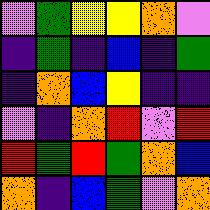[["violet", "green", "yellow", "yellow", "orange", "violet"], ["indigo", "green", "indigo", "blue", "indigo", "green"], ["indigo", "orange", "blue", "yellow", "indigo", "indigo"], ["violet", "indigo", "orange", "red", "violet", "red"], ["red", "green", "red", "green", "orange", "blue"], ["orange", "indigo", "blue", "green", "violet", "orange"]]